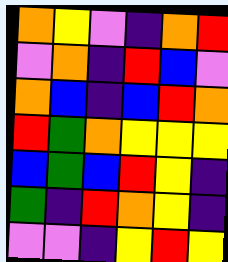[["orange", "yellow", "violet", "indigo", "orange", "red"], ["violet", "orange", "indigo", "red", "blue", "violet"], ["orange", "blue", "indigo", "blue", "red", "orange"], ["red", "green", "orange", "yellow", "yellow", "yellow"], ["blue", "green", "blue", "red", "yellow", "indigo"], ["green", "indigo", "red", "orange", "yellow", "indigo"], ["violet", "violet", "indigo", "yellow", "red", "yellow"]]